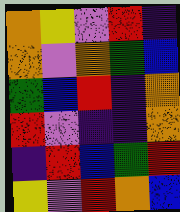[["orange", "yellow", "violet", "red", "indigo"], ["orange", "violet", "orange", "green", "blue"], ["green", "blue", "red", "indigo", "orange"], ["red", "violet", "indigo", "indigo", "orange"], ["indigo", "red", "blue", "green", "red"], ["yellow", "violet", "red", "orange", "blue"]]